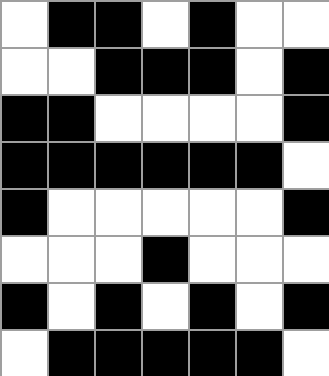[["white", "black", "black", "white", "black", "white", "white"], ["white", "white", "black", "black", "black", "white", "black"], ["black", "black", "white", "white", "white", "white", "black"], ["black", "black", "black", "black", "black", "black", "white"], ["black", "white", "white", "white", "white", "white", "black"], ["white", "white", "white", "black", "white", "white", "white"], ["black", "white", "black", "white", "black", "white", "black"], ["white", "black", "black", "black", "black", "black", "white"]]